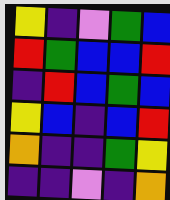[["yellow", "indigo", "violet", "green", "blue"], ["red", "green", "blue", "blue", "red"], ["indigo", "red", "blue", "green", "blue"], ["yellow", "blue", "indigo", "blue", "red"], ["orange", "indigo", "indigo", "green", "yellow"], ["indigo", "indigo", "violet", "indigo", "orange"]]